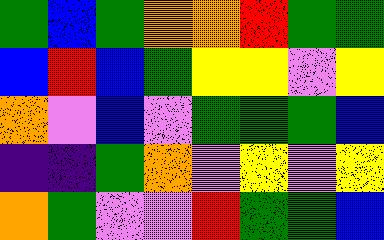[["green", "blue", "green", "orange", "orange", "red", "green", "green"], ["blue", "red", "blue", "green", "yellow", "yellow", "violet", "yellow"], ["orange", "violet", "blue", "violet", "green", "green", "green", "blue"], ["indigo", "indigo", "green", "orange", "violet", "yellow", "violet", "yellow"], ["orange", "green", "violet", "violet", "red", "green", "green", "blue"]]